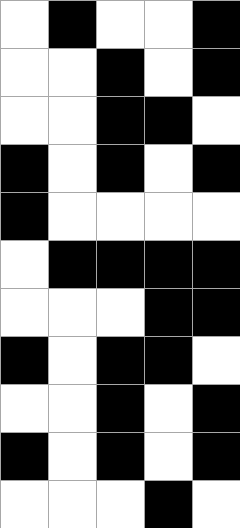[["white", "black", "white", "white", "black"], ["white", "white", "black", "white", "black"], ["white", "white", "black", "black", "white"], ["black", "white", "black", "white", "black"], ["black", "white", "white", "white", "white"], ["white", "black", "black", "black", "black"], ["white", "white", "white", "black", "black"], ["black", "white", "black", "black", "white"], ["white", "white", "black", "white", "black"], ["black", "white", "black", "white", "black"], ["white", "white", "white", "black", "white"]]